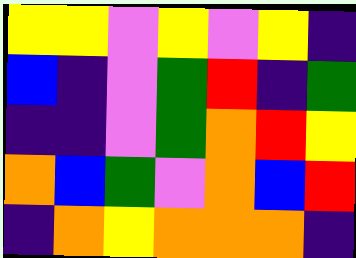[["yellow", "yellow", "violet", "yellow", "violet", "yellow", "indigo"], ["blue", "indigo", "violet", "green", "red", "indigo", "green"], ["indigo", "indigo", "violet", "green", "orange", "red", "yellow"], ["orange", "blue", "green", "violet", "orange", "blue", "red"], ["indigo", "orange", "yellow", "orange", "orange", "orange", "indigo"]]